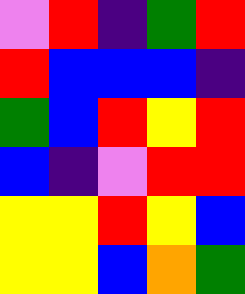[["violet", "red", "indigo", "green", "red"], ["red", "blue", "blue", "blue", "indigo"], ["green", "blue", "red", "yellow", "red"], ["blue", "indigo", "violet", "red", "red"], ["yellow", "yellow", "red", "yellow", "blue"], ["yellow", "yellow", "blue", "orange", "green"]]